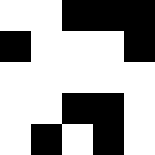[["white", "white", "black", "black", "black"], ["black", "white", "white", "white", "black"], ["white", "white", "white", "white", "white"], ["white", "white", "black", "black", "white"], ["white", "black", "white", "black", "white"]]